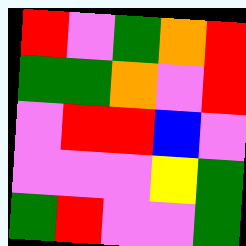[["red", "violet", "green", "orange", "red"], ["green", "green", "orange", "violet", "red"], ["violet", "red", "red", "blue", "violet"], ["violet", "violet", "violet", "yellow", "green"], ["green", "red", "violet", "violet", "green"]]